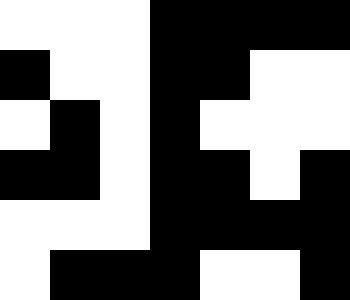[["white", "white", "white", "black", "black", "black", "black"], ["black", "white", "white", "black", "black", "white", "white"], ["white", "black", "white", "black", "white", "white", "white"], ["black", "black", "white", "black", "black", "white", "black"], ["white", "white", "white", "black", "black", "black", "black"], ["white", "black", "black", "black", "white", "white", "black"]]